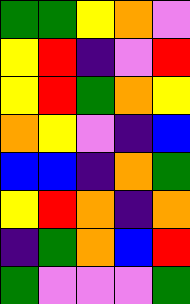[["green", "green", "yellow", "orange", "violet"], ["yellow", "red", "indigo", "violet", "red"], ["yellow", "red", "green", "orange", "yellow"], ["orange", "yellow", "violet", "indigo", "blue"], ["blue", "blue", "indigo", "orange", "green"], ["yellow", "red", "orange", "indigo", "orange"], ["indigo", "green", "orange", "blue", "red"], ["green", "violet", "violet", "violet", "green"]]